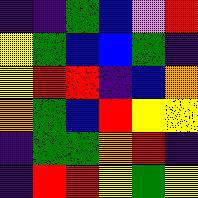[["indigo", "indigo", "green", "blue", "violet", "red"], ["yellow", "green", "blue", "blue", "green", "indigo"], ["yellow", "red", "red", "indigo", "blue", "orange"], ["orange", "green", "blue", "red", "yellow", "yellow"], ["indigo", "green", "green", "orange", "red", "indigo"], ["indigo", "red", "red", "yellow", "green", "yellow"]]